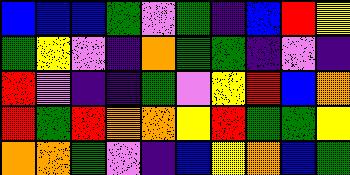[["blue", "blue", "blue", "green", "violet", "green", "indigo", "blue", "red", "yellow"], ["green", "yellow", "violet", "indigo", "orange", "green", "green", "indigo", "violet", "indigo"], ["red", "violet", "indigo", "indigo", "green", "violet", "yellow", "red", "blue", "orange"], ["red", "green", "red", "orange", "orange", "yellow", "red", "green", "green", "yellow"], ["orange", "orange", "green", "violet", "indigo", "blue", "yellow", "orange", "blue", "green"]]